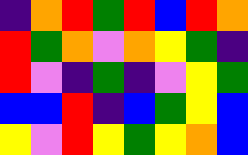[["indigo", "orange", "red", "green", "red", "blue", "red", "orange"], ["red", "green", "orange", "violet", "orange", "yellow", "green", "indigo"], ["red", "violet", "indigo", "green", "indigo", "violet", "yellow", "green"], ["blue", "blue", "red", "indigo", "blue", "green", "yellow", "blue"], ["yellow", "violet", "red", "yellow", "green", "yellow", "orange", "blue"]]